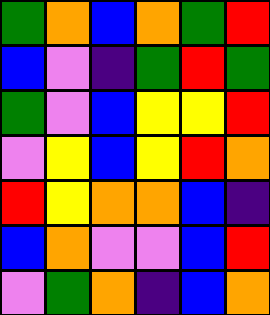[["green", "orange", "blue", "orange", "green", "red"], ["blue", "violet", "indigo", "green", "red", "green"], ["green", "violet", "blue", "yellow", "yellow", "red"], ["violet", "yellow", "blue", "yellow", "red", "orange"], ["red", "yellow", "orange", "orange", "blue", "indigo"], ["blue", "orange", "violet", "violet", "blue", "red"], ["violet", "green", "orange", "indigo", "blue", "orange"]]